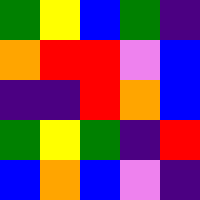[["green", "yellow", "blue", "green", "indigo"], ["orange", "red", "red", "violet", "blue"], ["indigo", "indigo", "red", "orange", "blue"], ["green", "yellow", "green", "indigo", "red"], ["blue", "orange", "blue", "violet", "indigo"]]